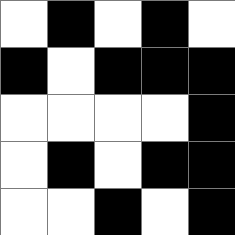[["white", "black", "white", "black", "white"], ["black", "white", "black", "black", "black"], ["white", "white", "white", "white", "black"], ["white", "black", "white", "black", "black"], ["white", "white", "black", "white", "black"]]